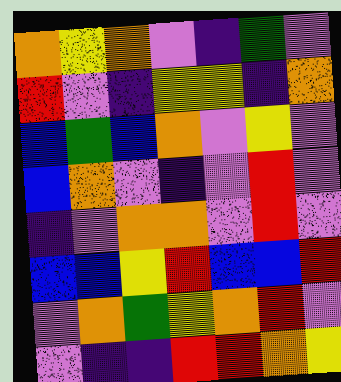[["orange", "yellow", "orange", "violet", "indigo", "green", "violet"], ["red", "violet", "indigo", "yellow", "yellow", "indigo", "orange"], ["blue", "green", "blue", "orange", "violet", "yellow", "violet"], ["blue", "orange", "violet", "indigo", "violet", "red", "violet"], ["indigo", "violet", "orange", "orange", "violet", "red", "violet"], ["blue", "blue", "yellow", "red", "blue", "blue", "red"], ["violet", "orange", "green", "yellow", "orange", "red", "violet"], ["violet", "indigo", "indigo", "red", "red", "orange", "yellow"]]